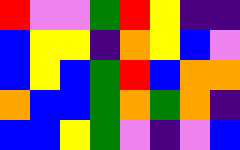[["red", "violet", "violet", "green", "red", "yellow", "indigo", "indigo"], ["blue", "yellow", "yellow", "indigo", "orange", "yellow", "blue", "violet"], ["blue", "yellow", "blue", "green", "red", "blue", "orange", "orange"], ["orange", "blue", "blue", "green", "orange", "green", "orange", "indigo"], ["blue", "blue", "yellow", "green", "violet", "indigo", "violet", "blue"]]